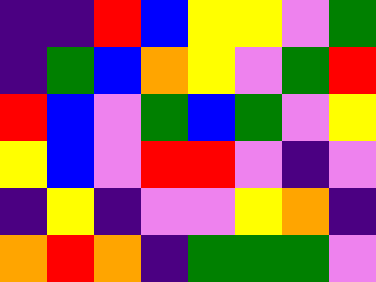[["indigo", "indigo", "red", "blue", "yellow", "yellow", "violet", "green"], ["indigo", "green", "blue", "orange", "yellow", "violet", "green", "red"], ["red", "blue", "violet", "green", "blue", "green", "violet", "yellow"], ["yellow", "blue", "violet", "red", "red", "violet", "indigo", "violet"], ["indigo", "yellow", "indigo", "violet", "violet", "yellow", "orange", "indigo"], ["orange", "red", "orange", "indigo", "green", "green", "green", "violet"]]